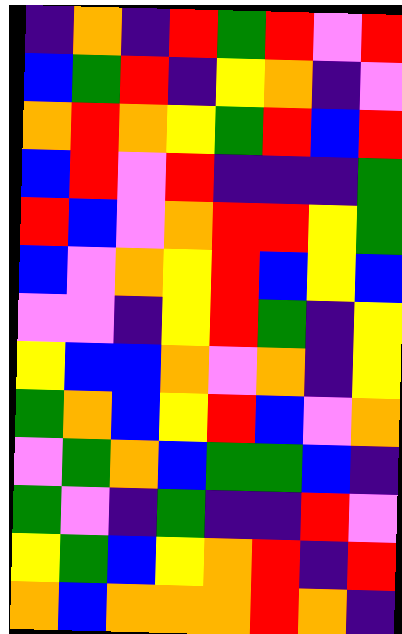[["indigo", "orange", "indigo", "red", "green", "red", "violet", "red"], ["blue", "green", "red", "indigo", "yellow", "orange", "indigo", "violet"], ["orange", "red", "orange", "yellow", "green", "red", "blue", "red"], ["blue", "red", "violet", "red", "indigo", "indigo", "indigo", "green"], ["red", "blue", "violet", "orange", "red", "red", "yellow", "green"], ["blue", "violet", "orange", "yellow", "red", "blue", "yellow", "blue"], ["violet", "violet", "indigo", "yellow", "red", "green", "indigo", "yellow"], ["yellow", "blue", "blue", "orange", "violet", "orange", "indigo", "yellow"], ["green", "orange", "blue", "yellow", "red", "blue", "violet", "orange"], ["violet", "green", "orange", "blue", "green", "green", "blue", "indigo"], ["green", "violet", "indigo", "green", "indigo", "indigo", "red", "violet"], ["yellow", "green", "blue", "yellow", "orange", "red", "indigo", "red"], ["orange", "blue", "orange", "orange", "orange", "red", "orange", "indigo"]]